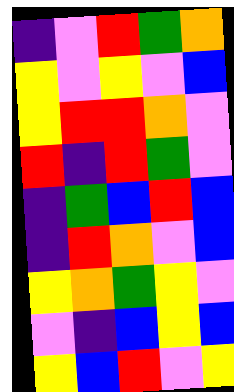[["indigo", "violet", "red", "green", "orange"], ["yellow", "violet", "yellow", "violet", "blue"], ["yellow", "red", "red", "orange", "violet"], ["red", "indigo", "red", "green", "violet"], ["indigo", "green", "blue", "red", "blue"], ["indigo", "red", "orange", "violet", "blue"], ["yellow", "orange", "green", "yellow", "violet"], ["violet", "indigo", "blue", "yellow", "blue"], ["yellow", "blue", "red", "violet", "yellow"]]